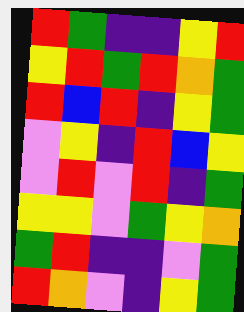[["red", "green", "indigo", "indigo", "yellow", "red"], ["yellow", "red", "green", "red", "orange", "green"], ["red", "blue", "red", "indigo", "yellow", "green"], ["violet", "yellow", "indigo", "red", "blue", "yellow"], ["violet", "red", "violet", "red", "indigo", "green"], ["yellow", "yellow", "violet", "green", "yellow", "orange"], ["green", "red", "indigo", "indigo", "violet", "green"], ["red", "orange", "violet", "indigo", "yellow", "green"]]